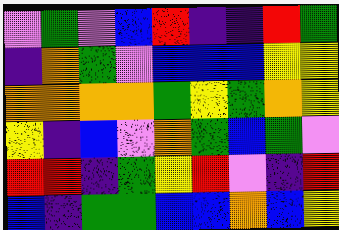[["violet", "green", "violet", "blue", "red", "indigo", "indigo", "red", "green"], ["indigo", "orange", "green", "violet", "blue", "blue", "blue", "yellow", "yellow"], ["orange", "orange", "orange", "orange", "green", "yellow", "green", "orange", "yellow"], ["yellow", "indigo", "blue", "violet", "orange", "green", "blue", "green", "violet"], ["red", "red", "indigo", "green", "yellow", "red", "violet", "indigo", "red"], ["blue", "indigo", "green", "green", "blue", "blue", "orange", "blue", "yellow"]]